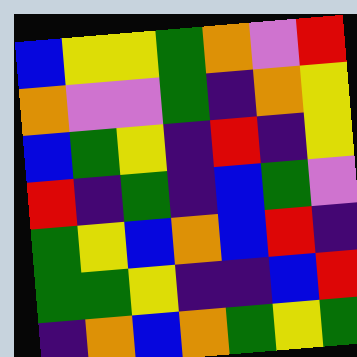[["blue", "yellow", "yellow", "green", "orange", "violet", "red"], ["orange", "violet", "violet", "green", "indigo", "orange", "yellow"], ["blue", "green", "yellow", "indigo", "red", "indigo", "yellow"], ["red", "indigo", "green", "indigo", "blue", "green", "violet"], ["green", "yellow", "blue", "orange", "blue", "red", "indigo"], ["green", "green", "yellow", "indigo", "indigo", "blue", "red"], ["indigo", "orange", "blue", "orange", "green", "yellow", "green"]]